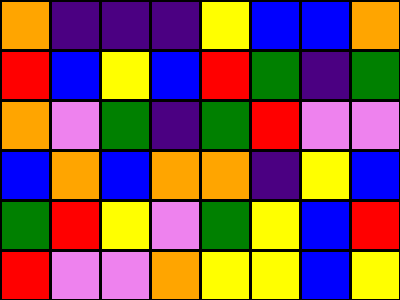[["orange", "indigo", "indigo", "indigo", "yellow", "blue", "blue", "orange"], ["red", "blue", "yellow", "blue", "red", "green", "indigo", "green"], ["orange", "violet", "green", "indigo", "green", "red", "violet", "violet"], ["blue", "orange", "blue", "orange", "orange", "indigo", "yellow", "blue"], ["green", "red", "yellow", "violet", "green", "yellow", "blue", "red"], ["red", "violet", "violet", "orange", "yellow", "yellow", "blue", "yellow"]]